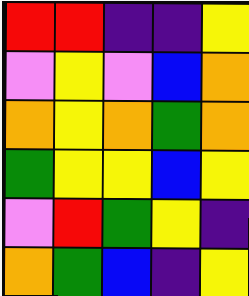[["red", "red", "indigo", "indigo", "yellow"], ["violet", "yellow", "violet", "blue", "orange"], ["orange", "yellow", "orange", "green", "orange"], ["green", "yellow", "yellow", "blue", "yellow"], ["violet", "red", "green", "yellow", "indigo"], ["orange", "green", "blue", "indigo", "yellow"]]